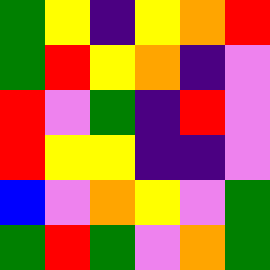[["green", "yellow", "indigo", "yellow", "orange", "red"], ["green", "red", "yellow", "orange", "indigo", "violet"], ["red", "violet", "green", "indigo", "red", "violet"], ["red", "yellow", "yellow", "indigo", "indigo", "violet"], ["blue", "violet", "orange", "yellow", "violet", "green"], ["green", "red", "green", "violet", "orange", "green"]]